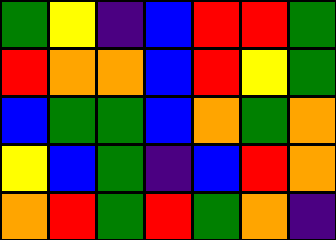[["green", "yellow", "indigo", "blue", "red", "red", "green"], ["red", "orange", "orange", "blue", "red", "yellow", "green"], ["blue", "green", "green", "blue", "orange", "green", "orange"], ["yellow", "blue", "green", "indigo", "blue", "red", "orange"], ["orange", "red", "green", "red", "green", "orange", "indigo"]]